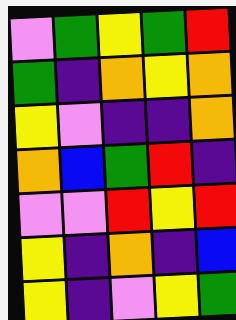[["violet", "green", "yellow", "green", "red"], ["green", "indigo", "orange", "yellow", "orange"], ["yellow", "violet", "indigo", "indigo", "orange"], ["orange", "blue", "green", "red", "indigo"], ["violet", "violet", "red", "yellow", "red"], ["yellow", "indigo", "orange", "indigo", "blue"], ["yellow", "indigo", "violet", "yellow", "green"]]